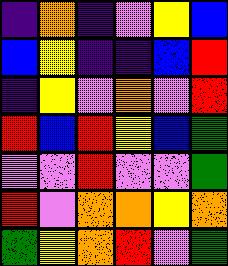[["indigo", "orange", "indigo", "violet", "yellow", "blue"], ["blue", "yellow", "indigo", "indigo", "blue", "red"], ["indigo", "yellow", "violet", "orange", "violet", "red"], ["red", "blue", "red", "yellow", "blue", "green"], ["violet", "violet", "red", "violet", "violet", "green"], ["red", "violet", "orange", "orange", "yellow", "orange"], ["green", "yellow", "orange", "red", "violet", "green"]]